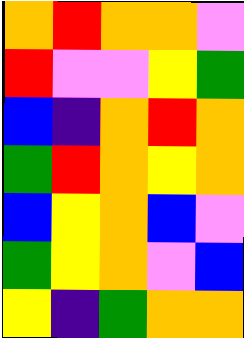[["orange", "red", "orange", "orange", "violet"], ["red", "violet", "violet", "yellow", "green"], ["blue", "indigo", "orange", "red", "orange"], ["green", "red", "orange", "yellow", "orange"], ["blue", "yellow", "orange", "blue", "violet"], ["green", "yellow", "orange", "violet", "blue"], ["yellow", "indigo", "green", "orange", "orange"]]